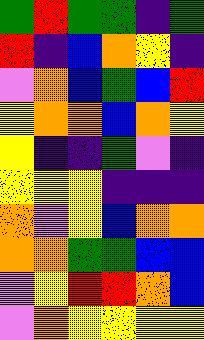[["green", "red", "green", "green", "indigo", "green"], ["red", "indigo", "blue", "orange", "yellow", "indigo"], ["violet", "orange", "blue", "green", "blue", "red"], ["yellow", "orange", "orange", "blue", "orange", "yellow"], ["yellow", "indigo", "indigo", "green", "violet", "indigo"], ["yellow", "yellow", "yellow", "indigo", "indigo", "indigo"], ["orange", "violet", "yellow", "blue", "orange", "orange"], ["orange", "orange", "green", "green", "blue", "blue"], ["violet", "yellow", "red", "red", "orange", "blue"], ["violet", "orange", "yellow", "yellow", "yellow", "yellow"]]